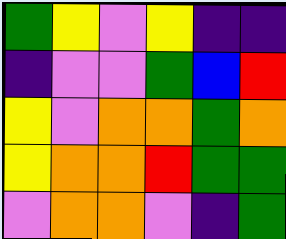[["green", "yellow", "violet", "yellow", "indigo", "indigo"], ["indigo", "violet", "violet", "green", "blue", "red"], ["yellow", "violet", "orange", "orange", "green", "orange"], ["yellow", "orange", "orange", "red", "green", "green"], ["violet", "orange", "orange", "violet", "indigo", "green"]]